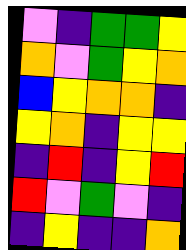[["violet", "indigo", "green", "green", "yellow"], ["orange", "violet", "green", "yellow", "orange"], ["blue", "yellow", "orange", "orange", "indigo"], ["yellow", "orange", "indigo", "yellow", "yellow"], ["indigo", "red", "indigo", "yellow", "red"], ["red", "violet", "green", "violet", "indigo"], ["indigo", "yellow", "indigo", "indigo", "orange"]]